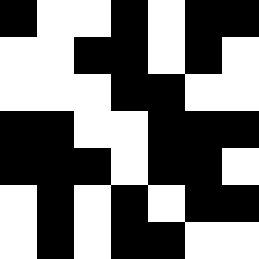[["black", "white", "white", "black", "white", "black", "black"], ["white", "white", "black", "black", "white", "black", "white"], ["white", "white", "white", "black", "black", "white", "white"], ["black", "black", "white", "white", "black", "black", "black"], ["black", "black", "black", "white", "black", "black", "white"], ["white", "black", "white", "black", "white", "black", "black"], ["white", "black", "white", "black", "black", "white", "white"]]